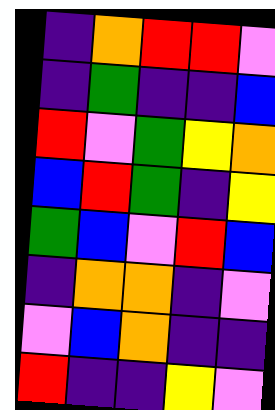[["indigo", "orange", "red", "red", "violet"], ["indigo", "green", "indigo", "indigo", "blue"], ["red", "violet", "green", "yellow", "orange"], ["blue", "red", "green", "indigo", "yellow"], ["green", "blue", "violet", "red", "blue"], ["indigo", "orange", "orange", "indigo", "violet"], ["violet", "blue", "orange", "indigo", "indigo"], ["red", "indigo", "indigo", "yellow", "violet"]]